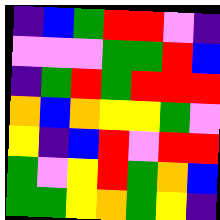[["indigo", "blue", "green", "red", "red", "violet", "indigo"], ["violet", "violet", "violet", "green", "green", "red", "blue"], ["indigo", "green", "red", "green", "red", "red", "red"], ["orange", "blue", "orange", "yellow", "yellow", "green", "violet"], ["yellow", "indigo", "blue", "red", "violet", "red", "red"], ["green", "violet", "yellow", "red", "green", "orange", "blue"], ["green", "green", "yellow", "orange", "green", "yellow", "indigo"]]